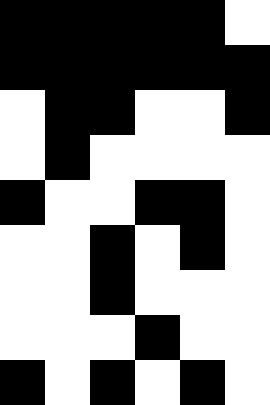[["black", "black", "black", "black", "black", "white"], ["black", "black", "black", "black", "black", "black"], ["white", "black", "black", "white", "white", "black"], ["white", "black", "white", "white", "white", "white"], ["black", "white", "white", "black", "black", "white"], ["white", "white", "black", "white", "black", "white"], ["white", "white", "black", "white", "white", "white"], ["white", "white", "white", "black", "white", "white"], ["black", "white", "black", "white", "black", "white"]]